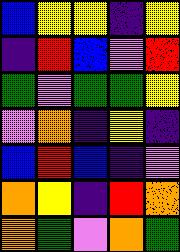[["blue", "yellow", "yellow", "indigo", "yellow"], ["indigo", "red", "blue", "violet", "red"], ["green", "violet", "green", "green", "yellow"], ["violet", "orange", "indigo", "yellow", "indigo"], ["blue", "red", "blue", "indigo", "violet"], ["orange", "yellow", "indigo", "red", "orange"], ["orange", "green", "violet", "orange", "green"]]